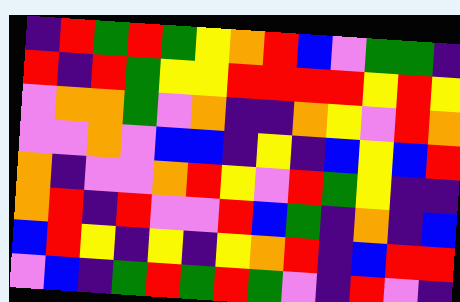[["indigo", "red", "green", "red", "green", "yellow", "orange", "red", "blue", "violet", "green", "green", "indigo"], ["red", "indigo", "red", "green", "yellow", "yellow", "red", "red", "red", "red", "yellow", "red", "yellow"], ["violet", "orange", "orange", "green", "violet", "orange", "indigo", "indigo", "orange", "yellow", "violet", "red", "orange"], ["violet", "violet", "orange", "violet", "blue", "blue", "indigo", "yellow", "indigo", "blue", "yellow", "blue", "red"], ["orange", "indigo", "violet", "violet", "orange", "red", "yellow", "violet", "red", "green", "yellow", "indigo", "indigo"], ["orange", "red", "indigo", "red", "violet", "violet", "red", "blue", "green", "indigo", "orange", "indigo", "blue"], ["blue", "red", "yellow", "indigo", "yellow", "indigo", "yellow", "orange", "red", "indigo", "blue", "red", "red"], ["violet", "blue", "indigo", "green", "red", "green", "red", "green", "violet", "indigo", "red", "violet", "indigo"]]